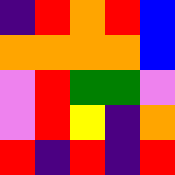[["indigo", "red", "orange", "red", "blue"], ["orange", "orange", "orange", "orange", "blue"], ["violet", "red", "green", "green", "violet"], ["violet", "red", "yellow", "indigo", "orange"], ["red", "indigo", "red", "indigo", "red"]]